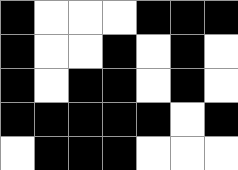[["black", "white", "white", "white", "black", "black", "black"], ["black", "white", "white", "black", "white", "black", "white"], ["black", "white", "black", "black", "white", "black", "white"], ["black", "black", "black", "black", "black", "white", "black"], ["white", "black", "black", "black", "white", "white", "white"]]